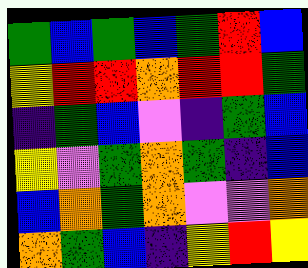[["green", "blue", "green", "blue", "green", "red", "blue"], ["yellow", "red", "red", "orange", "red", "red", "green"], ["indigo", "green", "blue", "violet", "indigo", "green", "blue"], ["yellow", "violet", "green", "orange", "green", "indigo", "blue"], ["blue", "orange", "green", "orange", "violet", "violet", "orange"], ["orange", "green", "blue", "indigo", "yellow", "red", "yellow"]]